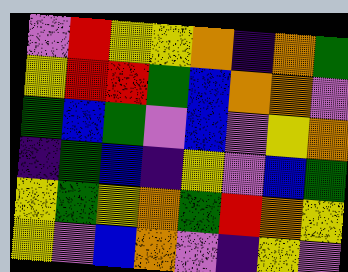[["violet", "red", "yellow", "yellow", "orange", "indigo", "orange", "green"], ["yellow", "red", "red", "green", "blue", "orange", "orange", "violet"], ["green", "blue", "green", "violet", "blue", "violet", "yellow", "orange"], ["indigo", "green", "blue", "indigo", "yellow", "violet", "blue", "green"], ["yellow", "green", "yellow", "orange", "green", "red", "orange", "yellow"], ["yellow", "violet", "blue", "orange", "violet", "indigo", "yellow", "violet"]]